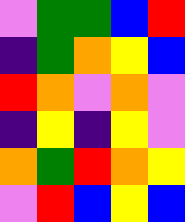[["violet", "green", "green", "blue", "red"], ["indigo", "green", "orange", "yellow", "blue"], ["red", "orange", "violet", "orange", "violet"], ["indigo", "yellow", "indigo", "yellow", "violet"], ["orange", "green", "red", "orange", "yellow"], ["violet", "red", "blue", "yellow", "blue"]]